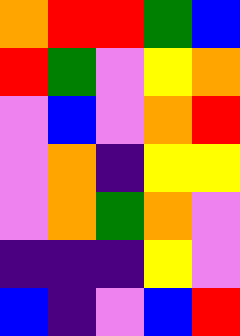[["orange", "red", "red", "green", "blue"], ["red", "green", "violet", "yellow", "orange"], ["violet", "blue", "violet", "orange", "red"], ["violet", "orange", "indigo", "yellow", "yellow"], ["violet", "orange", "green", "orange", "violet"], ["indigo", "indigo", "indigo", "yellow", "violet"], ["blue", "indigo", "violet", "blue", "red"]]